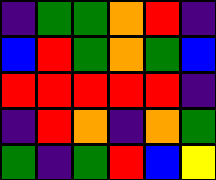[["indigo", "green", "green", "orange", "red", "indigo"], ["blue", "red", "green", "orange", "green", "blue"], ["red", "red", "red", "red", "red", "indigo"], ["indigo", "red", "orange", "indigo", "orange", "green"], ["green", "indigo", "green", "red", "blue", "yellow"]]